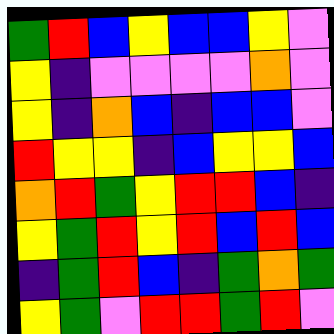[["green", "red", "blue", "yellow", "blue", "blue", "yellow", "violet"], ["yellow", "indigo", "violet", "violet", "violet", "violet", "orange", "violet"], ["yellow", "indigo", "orange", "blue", "indigo", "blue", "blue", "violet"], ["red", "yellow", "yellow", "indigo", "blue", "yellow", "yellow", "blue"], ["orange", "red", "green", "yellow", "red", "red", "blue", "indigo"], ["yellow", "green", "red", "yellow", "red", "blue", "red", "blue"], ["indigo", "green", "red", "blue", "indigo", "green", "orange", "green"], ["yellow", "green", "violet", "red", "red", "green", "red", "violet"]]